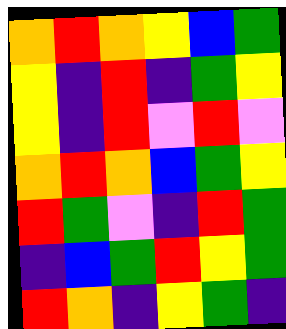[["orange", "red", "orange", "yellow", "blue", "green"], ["yellow", "indigo", "red", "indigo", "green", "yellow"], ["yellow", "indigo", "red", "violet", "red", "violet"], ["orange", "red", "orange", "blue", "green", "yellow"], ["red", "green", "violet", "indigo", "red", "green"], ["indigo", "blue", "green", "red", "yellow", "green"], ["red", "orange", "indigo", "yellow", "green", "indigo"]]